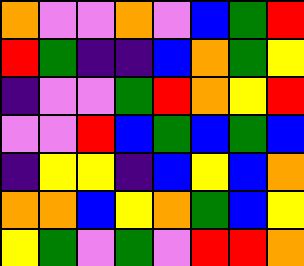[["orange", "violet", "violet", "orange", "violet", "blue", "green", "red"], ["red", "green", "indigo", "indigo", "blue", "orange", "green", "yellow"], ["indigo", "violet", "violet", "green", "red", "orange", "yellow", "red"], ["violet", "violet", "red", "blue", "green", "blue", "green", "blue"], ["indigo", "yellow", "yellow", "indigo", "blue", "yellow", "blue", "orange"], ["orange", "orange", "blue", "yellow", "orange", "green", "blue", "yellow"], ["yellow", "green", "violet", "green", "violet", "red", "red", "orange"]]